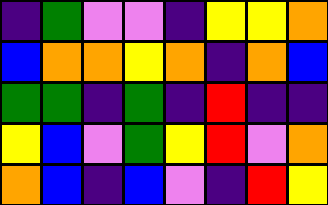[["indigo", "green", "violet", "violet", "indigo", "yellow", "yellow", "orange"], ["blue", "orange", "orange", "yellow", "orange", "indigo", "orange", "blue"], ["green", "green", "indigo", "green", "indigo", "red", "indigo", "indigo"], ["yellow", "blue", "violet", "green", "yellow", "red", "violet", "orange"], ["orange", "blue", "indigo", "blue", "violet", "indigo", "red", "yellow"]]